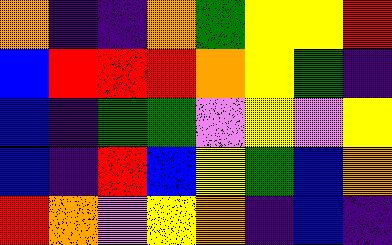[["orange", "indigo", "indigo", "orange", "green", "yellow", "yellow", "red"], ["blue", "red", "red", "red", "orange", "yellow", "green", "indigo"], ["blue", "indigo", "green", "green", "violet", "yellow", "violet", "yellow"], ["blue", "indigo", "red", "blue", "yellow", "green", "blue", "orange"], ["red", "orange", "violet", "yellow", "orange", "indigo", "blue", "indigo"]]